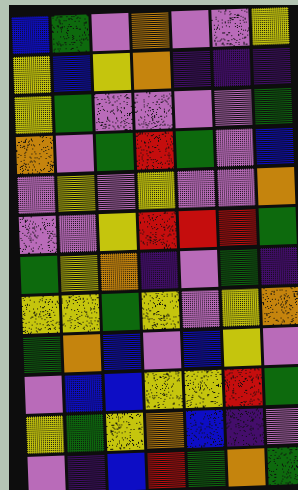[["blue", "green", "violet", "orange", "violet", "violet", "yellow"], ["yellow", "blue", "yellow", "orange", "indigo", "indigo", "indigo"], ["yellow", "green", "violet", "violet", "violet", "violet", "green"], ["orange", "violet", "green", "red", "green", "violet", "blue"], ["violet", "yellow", "violet", "yellow", "violet", "violet", "orange"], ["violet", "violet", "yellow", "red", "red", "red", "green"], ["green", "yellow", "orange", "indigo", "violet", "green", "indigo"], ["yellow", "yellow", "green", "yellow", "violet", "yellow", "orange"], ["green", "orange", "blue", "violet", "blue", "yellow", "violet"], ["violet", "blue", "blue", "yellow", "yellow", "red", "green"], ["yellow", "green", "yellow", "orange", "blue", "indigo", "violet"], ["violet", "indigo", "blue", "red", "green", "orange", "green"]]